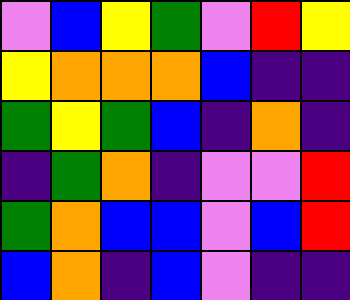[["violet", "blue", "yellow", "green", "violet", "red", "yellow"], ["yellow", "orange", "orange", "orange", "blue", "indigo", "indigo"], ["green", "yellow", "green", "blue", "indigo", "orange", "indigo"], ["indigo", "green", "orange", "indigo", "violet", "violet", "red"], ["green", "orange", "blue", "blue", "violet", "blue", "red"], ["blue", "orange", "indigo", "blue", "violet", "indigo", "indigo"]]